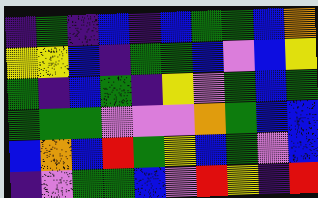[["indigo", "green", "indigo", "blue", "indigo", "blue", "green", "green", "blue", "orange"], ["yellow", "yellow", "blue", "indigo", "green", "green", "blue", "violet", "blue", "yellow"], ["green", "indigo", "blue", "green", "indigo", "yellow", "violet", "green", "blue", "green"], ["green", "green", "green", "violet", "violet", "violet", "orange", "green", "blue", "blue"], ["blue", "orange", "blue", "red", "green", "yellow", "blue", "green", "violet", "blue"], ["indigo", "violet", "green", "green", "blue", "violet", "red", "yellow", "indigo", "red"]]